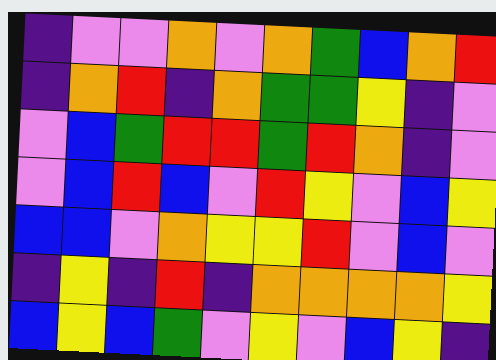[["indigo", "violet", "violet", "orange", "violet", "orange", "green", "blue", "orange", "red"], ["indigo", "orange", "red", "indigo", "orange", "green", "green", "yellow", "indigo", "violet"], ["violet", "blue", "green", "red", "red", "green", "red", "orange", "indigo", "violet"], ["violet", "blue", "red", "blue", "violet", "red", "yellow", "violet", "blue", "yellow"], ["blue", "blue", "violet", "orange", "yellow", "yellow", "red", "violet", "blue", "violet"], ["indigo", "yellow", "indigo", "red", "indigo", "orange", "orange", "orange", "orange", "yellow"], ["blue", "yellow", "blue", "green", "violet", "yellow", "violet", "blue", "yellow", "indigo"]]